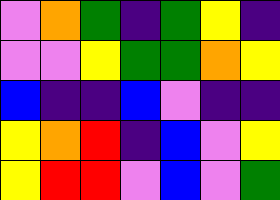[["violet", "orange", "green", "indigo", "green", "yellow", "indigo"], ["violet", "violet", "yellow", "green", "green", "orange", "yellow"], ["blue", "indigo", "indigo", "blue", "violet", "indigo", "indigo"], ["yellow", "orange", "red", "indigo", "blue", "violet", "yellow"], ["yellow", "red", "red", "violet", "blue", "violet", "green"]]